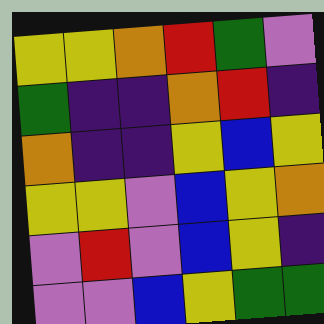[["yellow", "yellow", "orange", "red", "green", "violet"], ["green", "indigo", "indigo", "orange", "red", "indigo"], ["orange", "indigo", "indigo", "yellow", "blue", "yellow"], ["yellow", "yellow", "violet", "blue", "yellow", "orange"], ["violet", "red", "violet", "blue", "yellow", "indigo"], ["violet", "violet", "blue", "yellow", "green", "green"]]